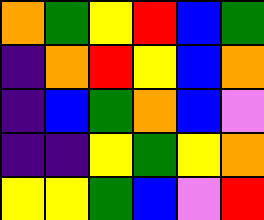[["orange", "green", "yellow", "red", "blue", "green"], ["indigo", "orange", "red", "yellow", "blue", "orange"], ["indigo", "blue", "green", "orange", "blue", "violet"], ["indigo", "indigo", "yellow", "green", "yellow", "orange"], ["yellow", "yellow", "green", "blue", "violet", "red"]]